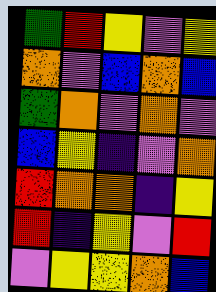[["green", "red", "yellow", "violet", "yellow"], ["orange", "violet", "blue", "orange", "blue"], ["green", "orange", "violet", "orange", "violet"], ["blue", "yellow", "indigo", "violet", "orange"], ["red", "orange", "orange", "indigo", "yellow"], ["red", "indigo", "yellow", "violet", "red"], ["violet", "yellow", "yellow", "orange", "blue"]]